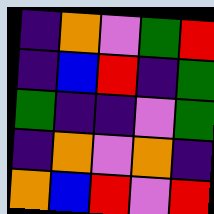[["indigo", "orange", "violet", "green", "red"], ["indigo", "blue", "red", "indigo", "green"], ["green", "indigo", "indigo", "violet", "green"], ["indigo", "orange", "violet", "orange", "indigo"], ["orange", "blue", "red", "violet", "red"]]